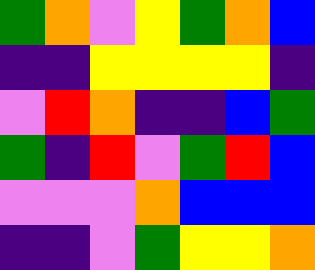[["green", "orange", "violet", "yellow", "green", "orange", "blue"], ["indigo", "indigo", "yellow", "yellow", "yellow", "yellow", "indigo"], ["violet", "red", "orange", "indigo", "indigo", "blue", "green"], ["green", "indigo", "red", "violet", "green", "red", "blue"], ["violet", "violet", "violet", "orange", "blue", "blue", "blue"], ["indigo", "indigo", "violet", "green", "yellow", "yellow", "orange"]]